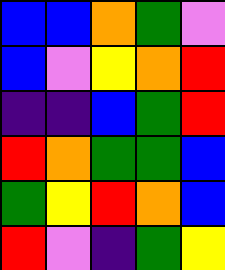[["blue", "blue", "orange", "green", "violet"], ["blue", "violet", "yellow", "orange", "red"], ["indigo", "indigo", "blue", "green", "red"], ["red", "orange", "green", "green", "blue"], ["green", "yellow", "red", "orange", "blue"], ["red", "violet", "indigo", "green", "yellow"]]